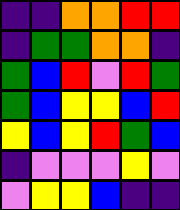[["indigo", "indigo", "orange", "orange", "red", "red"], ["indigo", "green", "green", "orange", "orange", "indigo"], ["green", "blue", "red", "violet", "red", "green"], ["green", "blue", "yellow", "yellow", "blue", "red"], ["yellow", "blue", "yellow", "red", "green", "blue"], ["indigo", "violet", "violet", "violet", "yellow", "violet"], ["violet", "yellow", "yellow", "blue", "indigo", "indigo"]]